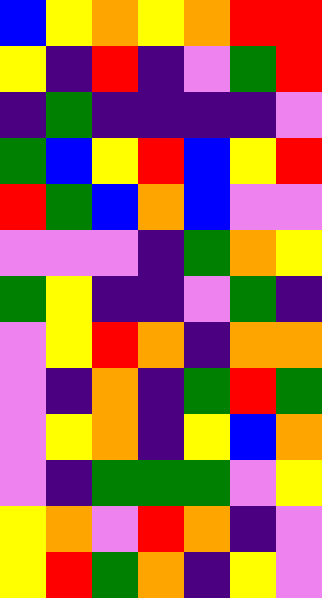[["blue", "yellow", "orange", "yellow", "orange", "red", "red"], ["yellow", "indigo", "red", "indigo", "violet", "green", "red"], ["indigo", "green", "indigo", "indigo", "indigo", "indigo", "violet"], ["green", "blue", "yellow", "red", "blue", "yellow", "red"], ["red", "green", "blue", "orange", "blue", "violet", "violet"], ["violet", "violet", "violet", "indigo", "green", "orange", "yellow"], ["green", "yellow", "indigo", "indigo", "violet", "green", "indigo"], ["violet", "yellow", "red", "orange", "indigo", "orange", "orange"], ["violet", "indigo", "orange", "indigo", "green", "red", "green"], ["violet", "yellow", "orange", "indigo", "yellow", "blue", "orange"], ["violet", "indigo", "green", "green", "green", "violet", "yellow"], ["yellow", "orange", "violet", "red", "orange", "indigo", "violet"], ["yellow", "red", "green", "orange", "indigo", "yellow", "violet"]]